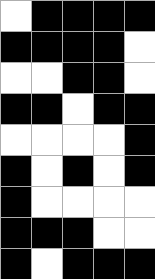[["white", "black", "black", "black", "black"], ["black", "black", "black", "black", "white"], ["white", "white", "black", "black", "white"], ["black", "black", "white", "black", "black"], ["white", "white", "white", "white", "black"], ["black", "white", "black", "white", "black"], ["black", "white", "white", "white", "white"], ["black", "black", "black", "white", "white"], ["black", "white", "black", "black", "black"]]